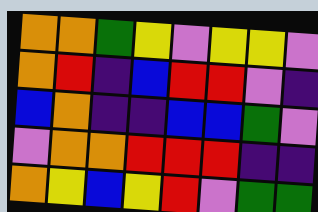[["orange", "orange", "green", "yellow", "violet", "yellow", "yellow", "violet"], ["orange", "red", "indigo", "blue", "red", "red", "violet", "indigo"], ["blue", "orange", "indigo", "indigo", "blue", "blue", "green", "violet"], ["violet", "orange", "orange", "red", "red", "red", "indigo", "indigo"], ["orange", "yellow", "blue", "yellow", "red", "violet", "green", "green"]]